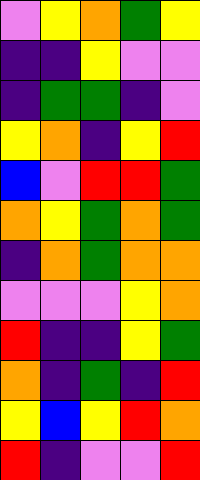[["violet", "yellow", "orange", "green", "yellow"], ["indigo", "indigo", "yellow", "violet", "violet"], ["indigo", "green", "green", "indigo", "violet"], ["yellow", "orange", "indigo", "yellow", "red"], ["blue", "violet", "red", "red", "green"], ["orange", "yellow", "green", "orange", "green"], ["indigo", "orange", "green", "orange", "orange"], ["violet", "violet", "violet", "yellow", "orange"], ["red", "indigo", "indigo", "yellow", "green"], ["orange", "indigo", "green", "indigo", "red"], ["yellow", "blue", "yellow", "red", "orange"], ["red", "indigo", "violet", "violet", "red"]]